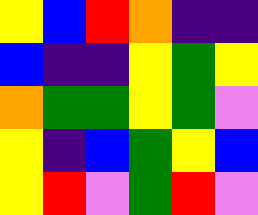[["yellow", "blue", "red", "orange", "indigo", "indigo"], ["blue", "indigo", "indigo", "yellow", "green", "yellow"], ["orange", "green", "green", "yellow", "green", "violet"], ["yellow", "indigo", "blue", "green", "yellow", "blue"], ["yellow", "red", "violet", "green", "red", "violet"]]